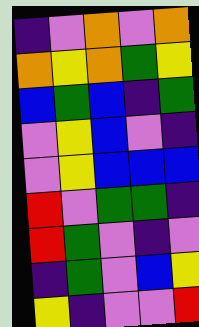[["indigo", "violet", "orange", "violet", "orange"], ["orange", "yellow", "orange", "green", "yellow"], ["blue", "green", "blue", "indigo", "green"], ["violet", "yellow", "blue", "violet", "indigo"], ["violet", "yellow", "blue", "blue", "blue"], ["red", "violet", "green", "green", "indigo"], ["red", "green", "violet", "indigo", "violet"], ["indigo", "green", "violet", "blue", "yellow"], ["yellow", "indigo", "violet", "violet", "red"]]